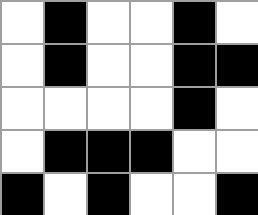[["white", "black", "white", "white", "black", "white"], ["white", "black", "white", "white", "black", "black"], ["white", "white", "white", "white", "black", "white"], ["white", "black", "black", "black", "white", "white"], ["black", "white", "black", "white", "white", "black"]]